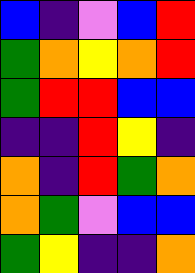[["blue", "indigo", "violet", "blue", "red"], ["green", "orange", "yellow", "orange", "red"], ["green", "red", "red", "blue", "blue"], ["indigo", "indigo", "red", "yellow", "indigo"], ["orange", "indigo", "red", "green", "orange"], ["orange", "green", "violet", "blue", "blue"], ["green", "yellow", "indigo", "indigo", "orange"]]